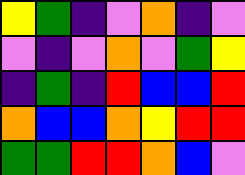[["yellow", "green", "indigo", "violet", "orange", "indigo", "violet"], ["violet", "indigo", "violet", "orange", "violet", "green", "yellow"], ["indigo", "green", "indigo", "red", "blue", "blue", "red"], ["orange", "blue", "blue", "orange", "yellow", "red", "red"], ["green", "green", "red", "red", "orange", "blue", "violet"]]